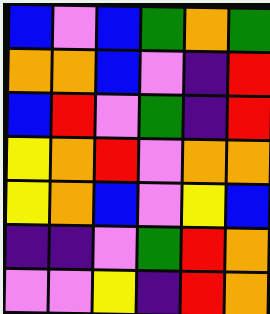[["blue", "violet", "blue", "green", "orange", "green"], ["orange", "orange", "blue", "violet", "indigo", "red"], ["blue", "red", "violet", "green", "indigo", "red"], ["yellow", "orange", "red", "violet", "orange", "orange"], ["yellow", "orange", "blue", "violet", "yellow", "blue"], ["indigo", "indigo", "violet", "green", "red", "orange"], ["violet", "violet", "yellow", "indigo", "red", "orange"]]